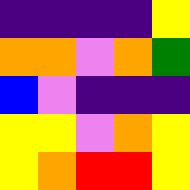[["indigo", "indigo", "indigo", "indigo", "yellow"], ["orange", "orange", "violet", "orange", "green"], ["blue", "violet", "indigo", "indigo", "indigo"], ["yellow", "yellow", "violet", "orange", "yellow"], ["yellow", "orange", "red", "red", "yellow"]]